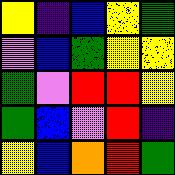[["yellow", "indigo", "blue", "yellow", "green"], ["violet", "blue", "green", "yellow", "yellow"], ["green", "violet", "red", "red", "yellow"], ["green", "blue", "violet", "red", "indigo"], ["yellow", "blue", "orange", "red", "green"]]